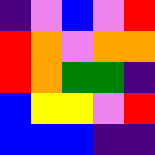[["indigo", "violet", "blue", "violet", "red"], ["red", "orange", "violet", "orange", "orange"], ["red", "orange", "green", "green", "indigo"], ["blue", "yellow", "yellow", "violet", "red"], ["blue", "blue", "blue", "indigo", "indigo"]]